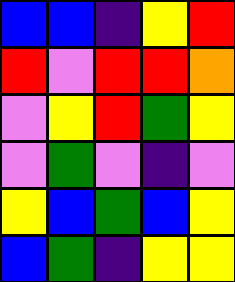[["blue", "blue", "indigo", "yellow", "red"], ["red", "violet", "red", "red", "orange"], ["violet", "yellow", "red", "green", "yellow"], ["violet", "green", "violet", "indigo", "violet"], ["yellow", "blue", "green", "blue", "yellow"], ["blue", "green", "indigo", "yellow", "yellow"]]